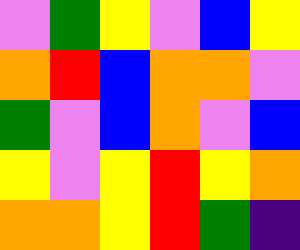[["violet", "green", "yellow", "violet", "blue", "yellow"], ["orange", "red", "blue", "orange", "orange", "violet"], ["green", "violet", "blue", "orange", "violet", "blue"], ["yellow", "violet", "yellow", "red", "yellow", "orange"], ["orange", "orange", "yellow", "red", "green", "indigo"]]